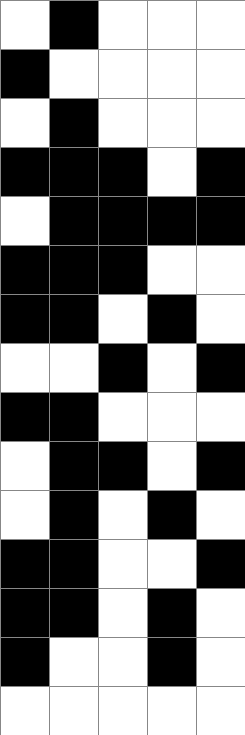[["white", "black", "white", "white", "white"], ["black", "white", "white", "white", "white"], ["white", "black", "white", "white", "white"], ["black", "black", "black", "white", "black"], ["white", "black", "black", "black", "black"], ["black", "black", "black", "white", "white"], ["black", "black", "white", "black", "white"], ["white", "white", "black", "white", "black"], ["black", "black", "white", "white", "white"], ["white", "black", "black", "white", "black"], ["white", "black", "white", "black", "white"], ["black", "black", "white", "white", "black"], ["black", "black", "white", "black", "white"], ["black", "white", "white", "black", "white"], ["white", "white", "white", "white", "white"]]